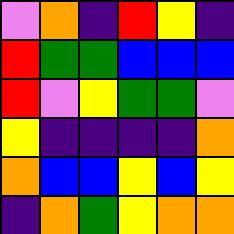[["violet", "orange", "indigo", "red", "yellow", "indigo"], ["red", "green", "green", "blue", "blue", "blue"], ["red", "violet", "yellow", "green", "green", "violet"], ["yellow", "indigo", "indigo", "indigo", "indigo", "orange"], ["orange", "blue", "blue", "yellow", "blue", "yellow"], ["indigo", "orange", "green", "yellow", "orange", "orange"]]